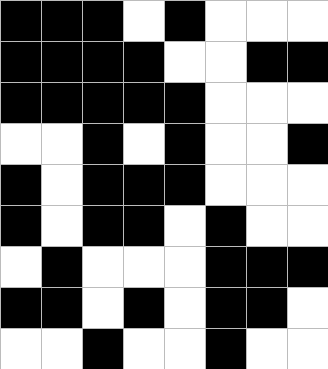[["black", "black", "black", "white", "black", "white", "white", "white"], ["black", "black", "black", "black", "white", "white", "black", "black"], ["black", "black", "black", "black", "black", "white", "white", "white"], ["white", "white", "black", "white", "black", "white", "white", "black"], ["black", "white", "black", "black", "black", "white", "white", "white"], ["black", "white", "black", "black", "white", "black", "white", "white"], ["white", "black", "white", "white", "white", "black", "black", "black"], ["black", "black", "white", "black", "white", "black", "black", "white"], ["white", "white", "black", "white", "white", "black", "white", "white"]]